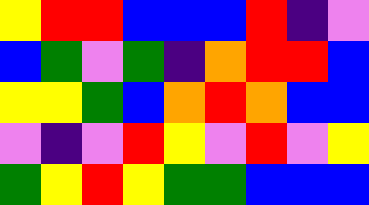[["yellow", "red", "red", "blue", "blue", "blue", "red", "indigo", "violet"], ["blue", "green", "violet", "green", "indigo", "orange", "red", "red", "blue"], ["yellow", "yellow", "green", "blue", "orange", "red", "orange", "blue", "blue"], ["violet", "indigo", "violet", "red", "yellow", "violet", "red", "violet", "yellow"], ["green", "yellow", "red", "yellow", "green", "green", "blue", "blue", "blue"]]